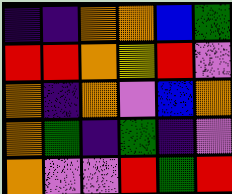[["indigo", "indigo", "orange", "orange", "blue", "green"], ["red", "red", "orange", "yellow", "red", "violet"], ["orange", "indigo", "orange", "violet", "blue", "orange"], ["orange", "green", "indigo", "green", "indigo", "violet"], ["orange", "violet", "violet", "red", "green", "red"]]